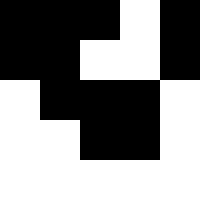[["black", "black", "black", "white", "black"], ["black", "black", "white", "white", "black"], ["white", "black", "black", "black", "white"], ["white", "white", "black", "black", "white"], ["white", "white", "white", "white", "white"]]